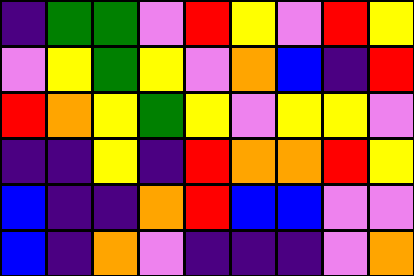[["indigo", "green", "green", "violet", "red", "yellow", "violet", "red", "yellow"], ["violet", "yellow", "green", "yellow", "violet", "orange", "blue", "indigo", "red"], ["red", "orange", "yellow", "green", "yellow", "violet", "yellow", "yellow", "violet"], ["indigo", "indigo", "yellow", "indigo", "red", "orange", "orange", "red", "yellow"], ["blue", "indigo", "indigo", "orange", "red", "blue", "blue", "violet", "violet"], ["blue", "indigo", "orange", "violet", "indigo", "indigo", "indigo", "violet", "orange"]]